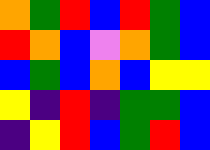[["orange", "green", "red", "blue", "red", "green", "blue"], ["red", "orange", "blue", "violet", "orange", "green", "blue"], ["blue", "green", "blue", "orange", "blue", "yellow", "yellow"], ["yellow", "indigo", "red", "indigo", "green", "green", "blue"], ["indigo", "yellow", "red", "blue", "green", "red", "blue"]]